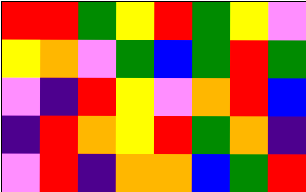[["red", "red", "green", "yellow", "red", "green", "yellow", "violet"], ["yellow", "orange", "violet", "green", "blue", "green", "red", "green"], ["violet", "indigo", "red", "yellow", "violet", "orange", "red", "blue"], ["indigo", "red", "orange", "yellow", "red", "green", "orange", "indigo"], ["violet", "red", "indigo", "orange", "orange", "blue", "green", "red"]]